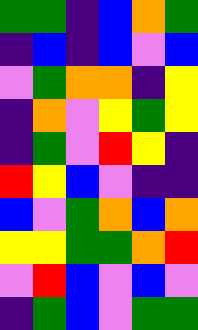[["green", "green", "indigo", "blue", "orange", "green"], ["indigo", "blue", "indigo", "blue", "violet", "blue"], ["violet", "green", "orange", "orange", "indigo", "yellow"], ["indigo", "orange", "violet", "yellow", "green", "yellow"], ["indigo", "green", "violet", "red", "yellow", "indigo"], ["red", "yellow", "blue", "violet", "indigo", "indigo"], ["blue", "violet", "green", "orange", "blue", "orange"], ["yellow", "yellow", "green", "green", "orange", "red"], ["violet", "red", "blue", "violet", "blue", "violet"], ["indigo", "green", "blue", "violet", "green", "green"]]